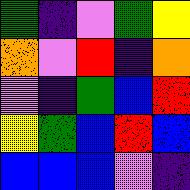[["green", "indigo", "violet", "green", "yellow"], ["orange", "violet", "red", "indigo", "orange"], ["violet", "indigo", "green", "blue", "red"], ["yellow", "green", "blue", "red", "blue"], ["blue", "blue", "blue", "violet", "indigo"]]